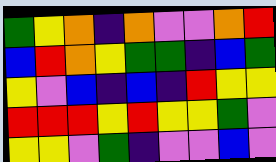[["green", "yellow", "orange", "indigo", "orange", "violet", "violet", "orange", "red"], ["blue", "red", "orange", "yellow", "green", "green", "indigo", "blue", "green"], ["yellow", "violet", "blue", "indigo", "blue", "indigo", "red", "yellow", "yellow"], ["red", "red", "red", "yellow", "red", "yellow", "yellow", "green", "violet"], ["yellow", "yellow", "violet", "green", "indigo", "violet", "violet", "blue", "violet"]]